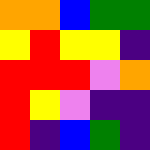[["orange", "orange", "blue", "green", "green"], ["yellow", "red", "yellow", "yellow", "indigo"], ["red", "red", "red", "violet", "orange"], ["red", "yellow", "violet", "indigo", "indigo"], ["red", "indigo", "blue", "green", "indigo"]]